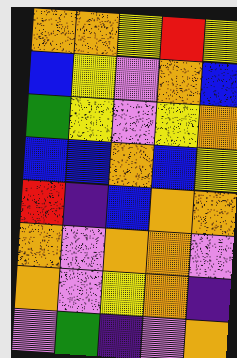[["orange", "orange", "yellow", "red", "yellow"], ["blue", "yellow", "violet", "orange", "blue"], ["green", "yellow", "violet", "yellow", "orange"], ["blue", "blue", "orange", "blue", "yellow"], ["red", "indigo", "blue", "orange", "orange"], ["orange", "violet", "orange", "orange", "violet"], ["orange", "violet", "yellow", "orange", "indigo"], ["violet", "green", "indigo", "violet", "orange"]]